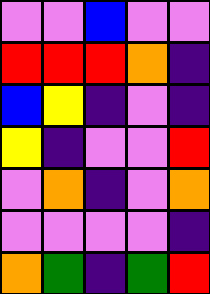[["violet", "violet", "blue", "violet", "violet"], ["red", "red", "red", "orange", "indigo"], ["blue", "yellow", "indigo", "violet", "indigo"], ["yellow", "indigo", "violet", "violet", "red"], ["violet", "orange", "indigo", "violet", "orange"], ["violet", "violet", "violet", "violet", "indigo"], ["orange", "green", "indigo", "green", "red"]]